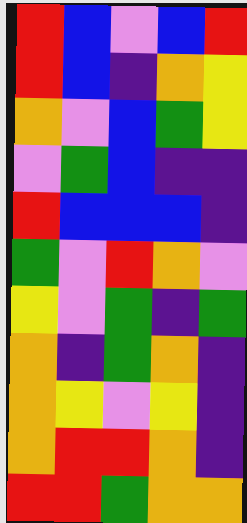[["red", "blue", "violet", "blue", "red"], ["red", "blue", "indigo", "orange", "yellow"], ["orange", "violet", "blue", "green", "yellow"], ["violet", "green", "blue", "indigo", "indigo"], ["red", "blue", "blue", "blue", "indigo"], ["green", "violet", "red", "orange", "violet"], ["yellow", "violet", "green", "indigo", "green"], ["orange", "indigo", "green", "orange", "indigo"], ["orange", "yellow", "violet", "yellow", "indigo"], ["orange", "red", "red", "orange", "indigo"], ["red", "red", "green", "orange", "orange"]]